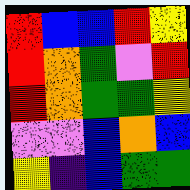[["red", "blue", "blue", "red", "yellow"], ["red", "orange", "green", "violet", "red"], ["red", "orange", "green", "green", "yellow"], ["violet", "violet", "blue", "orange", "blue"], ["yellow", "indigo", "blue", "green", "green"]]